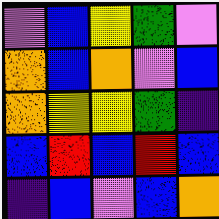[["violet", "blue", "yellow", "green", "violet"], ["orange", "blue", "orange", "violet", "blue"], ["orange", "yellow", "yellow", "green", "indigo"], ["blue", "red", "blue", "red", "blue"], ["indigo", "blue", "violet", "blue", "orange"]]